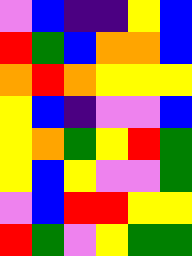[["violet", "blue", "indigo", "indigo", "yellow", "blue"], ["red", "green", "blue", "orange", "orange", "blue"], ["orange", "red", "orange", "yellow", "yellow", "yellow"], ["yellow", "blue", "indigo", "violet", "violet", "blue"], ["yellow", "orange", "green", "yellow", "red", "green"], ["yellow", "blue", "yellow", "violet", "violet", "green"], ["violet", "blue", "red", "red", "yellow", "yellow"], ["red", "green", "violet", "yellow", "green", "green"]]